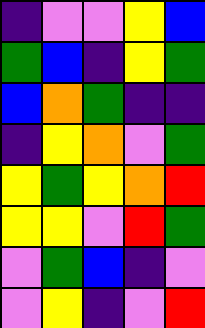[["indigo", "violet", "violet", "yellow", "blue"], ["green", "blue", "indigo", "yellow", "green"], ["blue", "orange", "green", "indigo", "indigo"], ["indigo", "yellow", "orange", "violet", "green"], ["yellow", "green", "yellow", "orange", "red"], ["yellow", "yellow", "violet", "red", "green"], ["violet", "green", "blue", "indigo", "violet"], ["violet", "yellow", "indigo", "violet", "red"]]